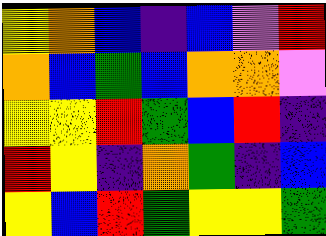[["yellow", "orange", "blue", "indigo", "blue", "violet", "red"], ["orange", "blue", "green", "blue", "orange", "orange", "violet"], ["yellow", "yellow", "red", "green", "blue", "red", "indigo"], ["red", "yellow", "indigo", "orange", "green", "indigo", "blue"], ["yellow", "blue", "red", "green", "yellow", "yellow", "green"]]